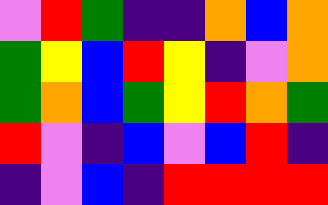[["violet", "red", "green", "indigo", "indigo", "orange", "blue", "orange"], ["green", "yellow", "blue", "red", "yellow", "indigo", "violet", "orange"], ["green", "orange", "blue", "green", "yellow", "red", "orange", "green"], ["red", "violet", "indigo", "blue", "violet", "blue", "red", "indigo"], ["indigo", "violet", "blue", "indigo", "red", "red", "red", "red"]]